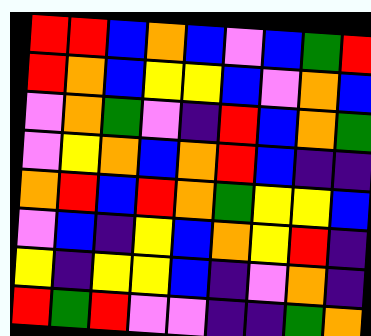[["red", "red", "blue", "orange", "blue", "violet", "blue", "green", "red"], ["red", "orange", "blue", "yellow", "yellow", "blue", "violet", "orange", "blue"], ["violet", "orange", "green", "violet", "indigo", "red", "blue", "orange", "green"], ["violet", "yellow", "orange", "blue", "orange", "red", "blue", "indigo", "indigo"], ["orange", "red", "blue", "red", "orange", "green", "yellow", "yellow", "blue"], ["violet", "blue", "indigo", "yellow", "blue", "orange", "yellow", "red", "indigo"], ["yellow", "indigo", "yellow", "yellow", "blue", "indigo", "violet", "orange", "indigo"], ["red", "green", "red", "violet", "violet", "indigo", "indigo", "green", "orange"]]